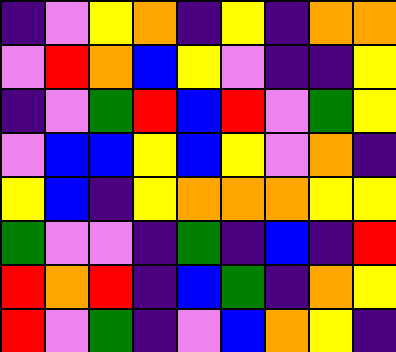[["indigo", "violet", "yellow", "orange", "indigo", "yellow", "indigo", "orange", "orange"], ["violet", "red", "orange", "blue", "yellow", "violet", "indigo", "indigo", "yellow"], ["indigo", "violet", "green", "red", "blue", "red", "violet", "green", "yellow"], ["violet", "blue", "blue", "yellow", "blue", "yellow", "violet", "orange", "indigo"], ["yellow", "blue", "indigo", "yellow", "orange", "orange", "orange", "yellow", "yellow"], ["green", "violet", "violet", "indigo", "green", "indigo", "blue", "indigo", "red"], ["red", "orange", "red", "indigo", "blue", "green", "indigo", "orange", "yellow"], ["red", "violet", "green", "indigo", "violet", "blue", "orange", "yellow", "indigo"]]